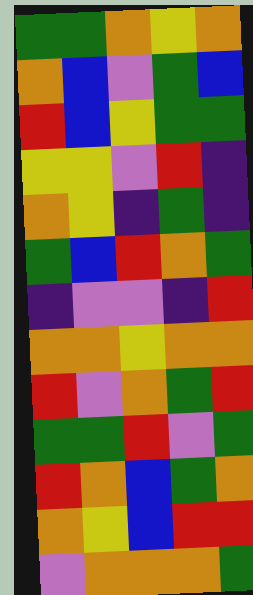[["green", "green", "orange", "yellow", "orange"], ["orange", "blue", "violet", "green", "blue"], ["red", "blue", "yellow", "green", "green"], ["yellow", "yellow", "violet", "red", "indigo"], ["orange", "yellow", "indigo", "green", "indigo"], ["green", "blue", "red", "orange", "green"], ["indigo", "violet", "violet", "indigo", "red"], ["orange", "orange", "yellow", "orange", "orange"], ["red", "violet", "orange", "green", "red"], ["green", "green", "red", "violet", "green"], ["red", "orange", "blue", "green", "orange"], ["orange", "yellow", "blue", "red", "red"], ["violet", "orange", "orange", "orange", "green"]]